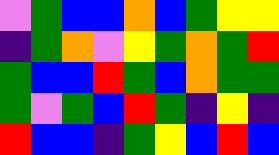[["violet", "green", "blue", "blue", "orange", "blue", "green", "yellow", "yellow"], ["indigo", "green", "orange", "violet", "yellow", "green", "orange", "green", "red"], ["green", "blue", "blue", "red", "green", "blue", "orange", "green", "green"], ["green", "violet", "green", "blue", "red", "green", "indigo", "yellow", "indigo"], ["red", "blue", "blue", "indigo", "green", "yellow", "blue", "red", "blue"]]